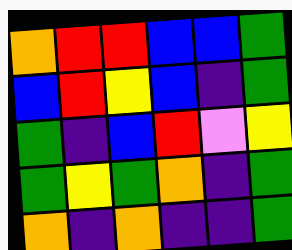[["orange", "red", "red", "blue", "blue", "green"], ["blue", "red", "yellow", "blue", "indigo", "green"], ["green", "indigo", "blue", "red", "violet", "yellow"], ["green", "yellow", "green", "orange", "indigo", "green"], ["orange", "indigo", "orange", "indigo", "indigo", "green"]]